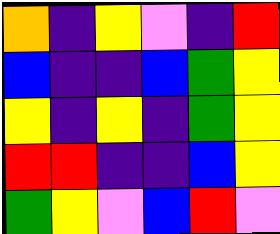[["orange", "indigo", "yellow", "violet", "indigo", "red"], ["blue", "indigo", "indigo", "blue", "green", "yellow"], ["yellow", "indigo", "yellow", "indigo", "green", "yellow"], ["red", "red", "indigo", "indigo", "blue", "yellow"], ["green", "yellow", "violet", "blue", "red", "violet"]]